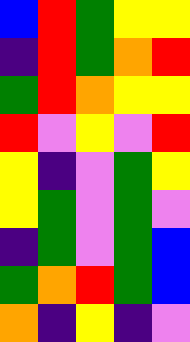[["blue", "red", "green", "yellow", "yellow"], ["indigo", "red", "green", "orange", "red"], ["green", "red", "orange", "yellow", "yellow"], ["red", "violet", "yellow", "violet", "red"], ["yellow", "indigo", "violet", "green", "yellow"], ["yellow", "green", "violet", "green", "violet"], ["indigo", "green", "violet", "green", "blue"], ["green", "orange", "red", "green", "blue"], ["orange", "indigo", "yellow", "indigo", "violet"]]